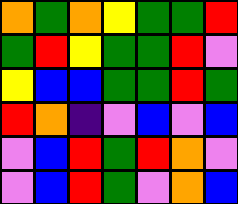[["orange", "green", "orange", "yellow", "green", "green", "red"], ["green", "red", "yellow", "green", "green", "red", "violet"], ["yellow", "blue", "blue", "green", "green", "red", "green"], ["red", "orange", "indigo", "violet", "blue", "violet", "blue"], ["violet", "blue", "red", "green", "red", "orange", "violet"], ["violet", "blue", "red", "green", "violet", "orange", "blue"]]